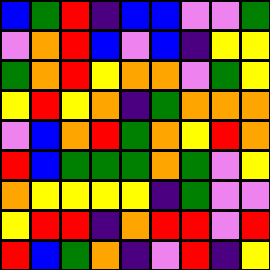[["blue", "green", "red", "indigo", "blue", "blue", "violet", "violet", "green"], ["violet", "orange", "red", "blue", "violet", "blue", "indigo", "yellow", "yellow"], ["green", "orange", "red", "yellow", "orange", "orange", "violet", "green", "yellow"], ["yellow", "red", "yellow", "orange", "indigo", "green", "orange", "orange", "orange"], ["violet", "blue", "orange", "red", "green", "orange", "yellow", "red", "orange"], ["red", "blue", "green", "green", "green", "orange", "green", "violet", "yellow"], ["orange", "yellow", "yellow", "yellow", "yellow", "indigo", "green", "violet", "violet"], ["yellow", "red", "red", "indigo", "orange", "red", "red", "violet", "red"], ["red", "blue", "green", "orange", "indigo", "violet", "red", "indigo", "yellow"]]